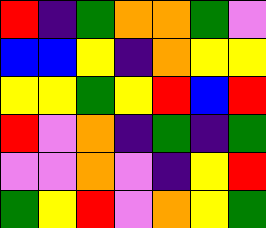[["red", "indigo", "green", "orange", "orange", "green", "violet"], ["blue", "blue", "yellow", "indigo", "orange", "yellow", "yellow"], ["yellow", "yellow", "green", "yellow", "red", "blue", "red"], ["red", "violet", "orange", "indigo", "green", "indigo", "green"], ["violet", "violet", "orange", "violet", "indigo", "yellow", "red"], ["green", "yellow", "red", "violet", "orange", "yellow", "green"]]